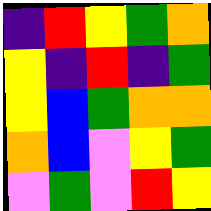[["indigo", "red", "yellow", "green", "orange"], ["yellow", "indigo", "red", "indigo", "green"], ["yellow", "blue", "green", "orange", "orange"], ["orange", "blue", "violet", "yellow", "green"], ["violet", "green", "violet", "red", "yellow"]]